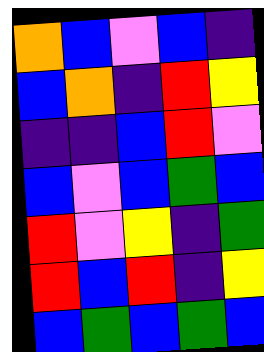[["orange", "blue", "violet", "blue", "indigo"], ["blue", "orange", "indigo", "red", "yellow"], ["indigo", "indigo", "blue", "red", "violet"], ["blue", "violet", "blue", "green", "blue"], ["red", "violet", "yellow", "indigo", "green"], ["red", "blue", "red", "indigo", "yellow"], ["blue", "green", "blue", "green", "blue"]]